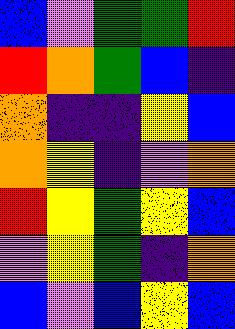[["blue", "violet", "green", "green", "red"], ["red", "orange", "green", "blue", "indigo"], ["orange", "indigo", "indigo", "yellow", "blue"], ["orange", "yellow", "indigo", "violet", "orange"], ["red", "yellow", "green", "yellow", "blue"], ["violet", "yellow", "green", "indigo", "orange"], ["blue", "violet", "blue", "yellow", "blue"]]